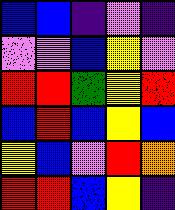[["blue", "blue", "indigo", "violet", "indigo"], ["violet", "violet", "blue", "yellow", "violet"], ["red", "red", "green", "yellow", "red"], ["blue", "red", "blue", "yellow", "blue"], ["yellow", "blue", "violet", "red", "orange"], ["red", "red", "blue", "yellow", "indigo"]]